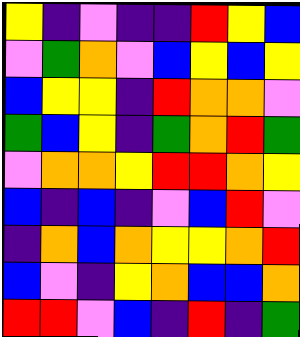[["yellow", "indigo", "violet", "indigo", "indigo", "red", "yellow", "blue"], ["violet", "green", "orange", "violet", "blue", "yellow", "blue", "yellow"], ["blue", "yellow", "yellow", "indigo", "red", "orange", "orange", "violet"], ["green", "blue", "yellow", "indigo", "green", "orange", "red", "green"], ["violet", "orange", "orange", "yellow", "red", "red", "orange", "yellow"], ["blue", "indigo", "blue", "indigo", "violet", "blue", "red", "violet"], ["indigo", "orange", "blue", "orange", "yellow", "yellow", "orange", "red"], ["blue", "violet", "indigo", "yellow", "orange", "blue", "blue", "orange"], ["red", "red", "violet", "blue", "indigo", "red", "indigo", "green"]]